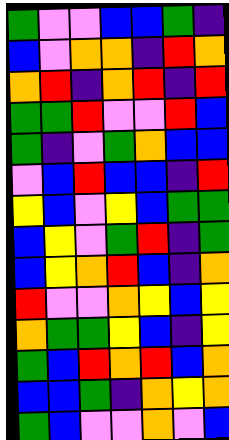[["green", "violet", "violet", "blue", "blue", "green", "indigo"], ["blue", "violet", "orange", "orange", "indigo", "red", "orange"], ["orange", "red", "indigo", "orange", "red", "indigo", "red"], ["green", "green", "red", "violet", "violet", "red", "blue"], ["green", "indigo", "violet", "green", "orange", "blue", "blue"], ["violet", "blue", "red", "blue", "blue", "indigo", "red"], ["yellow", "blue", "violet", "yellow", "blue", "green", "green"], ["blue", "yellow", "violet", "green", "red", "indigo", "green"], ["blue", "yellow", "orange", "red", "blue", "indigo", "orange"], ["red", "violet", "violet", "orange", "yellow", "blue", "yellow"], ["orange", "green", "green", "yellow", "blue", "indigo", "yellow"], ["green", "blue", "red", "orange", "red", "blue", "orange"], ["blue", "blue", "green", "indigo", "orange", "yellow", "orange"], ["green", "blue", "violet", "violet", "orange", "violet", "blue"]]